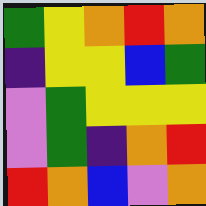[["green", "yellow", "orange", "red", "orange"], ["indigo", "yellow", "yellow", "blue", "green"], ["violet", "green", "yellow", "yellow", "yellow"], ["violet", "green", "indigo", "orange", "red"], ["red", "orange", "blue", "violet", "orange"]]